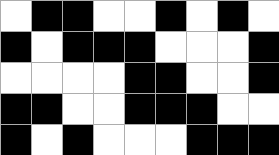[["white", "black", "black", "white", "white", "black", "white", "black", "white"], ["black", "white", "black", "black", "black", "white", "white", "white", "black"], ["white", "white", "white", "white", "black", "black", "white", "white", "black"], ["black", "black", "white", "white", "black", "black", "black", "white", "white"], ["black", "white", "black", "white", "white", "white", "black", "black", "black"]]